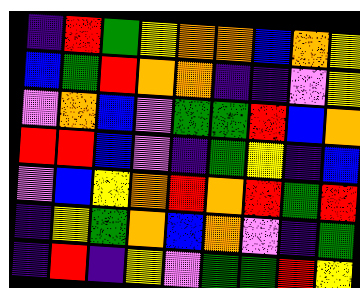[["indigo", "red", "green", "yellow", "orange", "orange", "blue", "orange", "yellow"], ["blue", "green", "red", "orange", "orange", "indigo", "indigo", "violet", "yellow"], ["violet", "orange", "blue", "violet", "green", "green", "red", "blue", "orange"], ["red", "red", "blue", "violet", "indigo", "green", "yellow", "indigo", "blue"], ["violet", "blue", "yellow", "orange", "red", "orange", "red", "green", "red"], ["indigo", "yellow", "green", "orange", "blue", "orange", "violet", "indigo", "green"], ["indigo", "red", "indigo", "yellow", "violet", "green", "green", "red", "yellow"]]